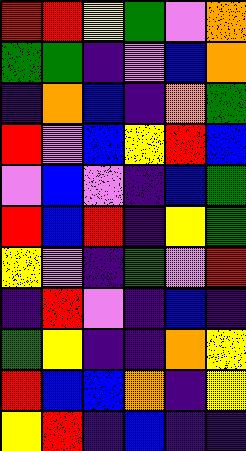[["red", "red", "yellow", "green", "violet", "orange"], ["green", "green", "indigo", "violet", "blue", "orange"], ["indigo", "orange", "blue", "indigo", "orange", "green"], ["red", "violet", "blue", "yellow", "red", "blue"], ["violet", "blue", "violet", "indigo", "blue", "green"], ["red", "blue", "red", "indigo", "yellow", "green"], ["yellow", "violet", "indigo", "green", "violet", "red"], ["indigo", "red", "violet", "indigo", "blue", "indigo"], ["green", "yellow", "indigo", "indigo", "orange", "yellow"], ["red", "blue", "blue", "orange", "indigo", "yellow"], ["yellow", "red", "indigo", "blue", "indigo", "indigo"]]